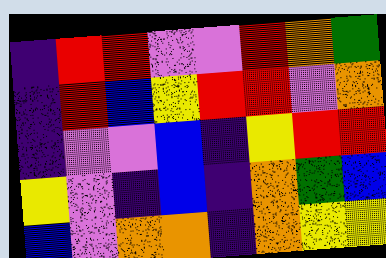[["indigo", "red", "red", "violet", "violet", "red", "orange", "green"], ["indigo", "red", "blue", "yellow", "red", "red", "violet", "orange"], ["indigo", "violet", "violet", "blue", "indigo", "yellow", "red", "red"], ["yellow", "violet", "indigo", "blue", "indigo", "orange", "green", "blue"], ["blue", "violet", "orange", "orange", "indigo", "orange", "yellow", "yellow"]]